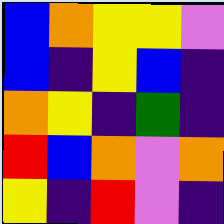[["blue", "orange", "yellow", "yellow", "violet"], ["blue", "indigo", "yellow", "blue", "indigo"], ["orange", "yellow", "indigo", "green", "indigo"], ["red", "blue", "orange", "violet", "orange"], ["yellow", "indigo", "red", "violet", "indigo"]]